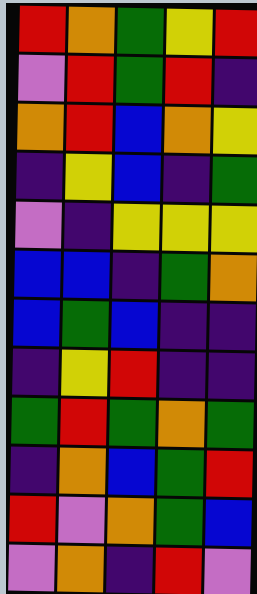[["red", "orange", "green", "yellow", "red"], ["violet", "red", "green", "red", "indigo"], ["orange", "red", "blue", "orange", "yellow"], ["indigo", "yellow", "blue", "indigo", "green"], ["violet", "indigo", "yellow", "yellow", "yellow"], ["blue", "blue", "indigo", "green", "orange"], ["blue", "green", "blue", "indigo", "indigo"], ["indigo", "yellow", "red", "indigo", "indigo"], ["green", "red", "green", "orange", "green"], ["indigo", "orange", "blue", "green", "red"], ["red", "violet", "orange", "green", "blue"], ["violet", "orange", "indigo", "red", "violet"]]